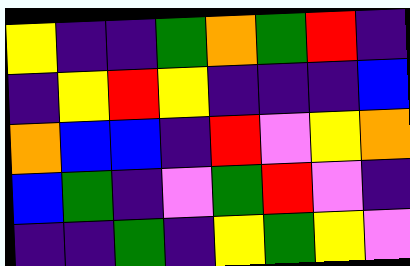[["yellow", "indigo", "indigo", "green", "orange", "green", "red", "indigo"], ["indigo", "yellow", "red", "yellow", "indigo", "indigo", "indigo", "blue"], ["orange", "blue", "blue", "indigo", "red", "violet", "yellow", "orange"], ["blue", "green", "indigo", "violet", "green", "red", "violet", "indigo"], ["indigo", "indigo", "green", "indigo", "yellow", "green", "yellow", "violet"]]